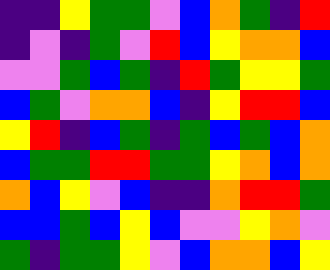[["indigo", "indigo", "yellow", "green", "green", "violet", "blue", "orange", "green", "indigo", "red"], ["indigo", "violet", "indigo", "green", "violet", "red", "blue", "yellow", "orange", "orange", "blue"], ["violet", "violet", "green", "blue", "green", "indigo", "red", "green", "yellow", "yellow", "green"], ["blue", "green", "violet", "orange", "orange", "blue", "indigo", "yellow", "red", "red", "blue"], ["yellow", "red", "indigo", "blue", "green", "indigo", "green", "blue", "green", "blue", "orange"], ["blue", "green", "green", "red", "red", "green", "green", "yellow", "orange", "blue", "orange"], ["orange", "blue", "yellow", "violet", "blue", "indigo", "indigo", "orange", "red", "red", "green"], ["blue", "blue", "green", "blue", "yellow", "blue", "violet", "violet", "yellow", "orange", "violet"], ["green", "indigo", "green", "green", "yellow", "violet", "blue", "orange", "orange", "blue", "yellow"]]